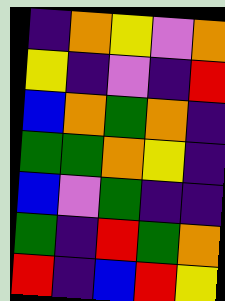[["indigo", "orange", "yellow", "violet", "orange"], ["yellow", "indigo", "violet", "indigo", "red"], ["blue", "orange", "green", "orange", "indigo"], ["green", "green", "orange", "yellow", "indigo"], ["blue", "violet", "green", "indigo", "indigo"], ["green", "indigo", "red", "green", "orange"], ["red", "indigo", "blue", "red", "yellow"]]